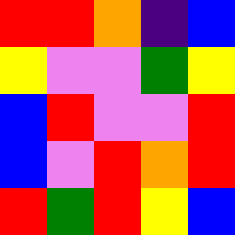[["red", "red", "orange", "indigo", "blue"], ["yellow", "violet", "violet", "green", "yellow"], ["blue", "red", "violet", "violet", "red"], ["blue", "violet", "red", "orange", "red"], ["red", "green", "red", "yellow", "blue"]]